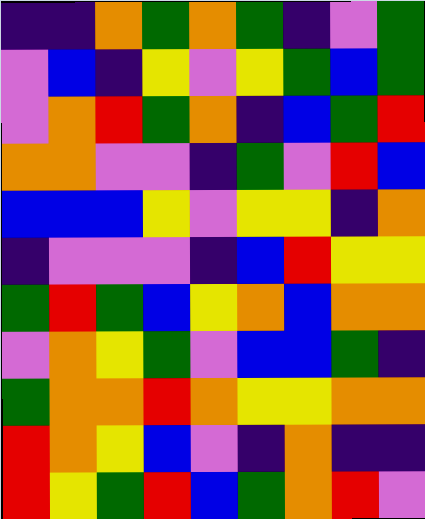[["indigo", "indigo", "orange", "green", "orange", "green", "indigo", "violet", "green"], ["violet", "blue", "indigo", "yellow", "violet", "yellow", "green", "blue", "green"], ["violet", "orange", "red", "green", "orange", "indigo", "blue", "green", "red"], ["orange", "orange", "violet", "violet", "indigo", "green", "violet", "red", "blue"], ["blue", "blue", "blue", "yellow", "violet", "yellow", "yellow", "indigo", "orange"], ["indigo", "violet", "violet", "violet", "indigo", "blue", "red", "yellow", "yellow"], ["green", "red", "green", "blue", "yellow", "orange", "blue", "orange", "orange"], ["violet", "orange", "yellow", "green", "violet", "blue", "blue", "green", "indigo"], ["green", "orange", "orange", "red", "orange", "yellow", "yellow", "orange", "orange"], ["red", "orange", "yellow", "blue", "violet", "indigo", "orange", "indigo", "indigo"], ["red", "yellow", "green", "red", "blue", "green", "orange", "red", "violet"]]